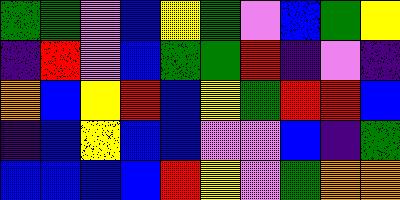[["green", "green", "violet", "blue", "yellow", "green", "violet", "blue", "green", "yellow"], ["indigo", "red", "violet", "blue", "green", "green", "red", "indigo", "violet", "indigo"], ["orange", "blue", "yellow", "red", "blue", "yellow", "green", "red", "red", "blue"], ["indigo", "blue", "yellow", "blue", "blue", "violet", "violet", "blue", "indigo", "green"], ["blue", "blue", "blue", "blue", "red", "yellow", "violet", "green", "orange", "orange"]]